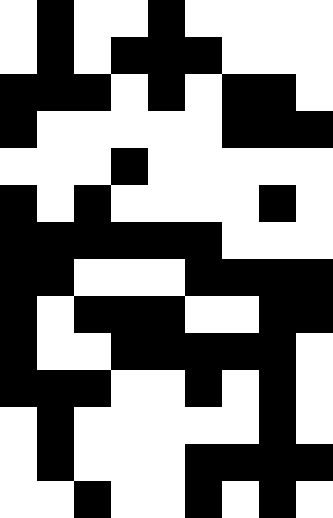[["white", "black", "white", "white", "black", "white", "white", "white", "white"], ["white", "black", "white", "black", "black", "black", "white", "white", "white"], ["black", "black", "black", "white", "black", "white", "black", "black", "white"], ["black", "white", "white", "white", "white", "white", "black", "black", "black"], ["white", "white", "white", "black", "white", "white", "white", "white", "white"], ["black", "white", "black", "white", "white", "white", "white", "black", "white"], ["black", "black", "black", "black", "black", "black", "white", "white", "white"], ["black", "black", "white", "white", "white", "black", "black", "black", "black"], ["black", "white", "black", "black", "black", "white", "white", "black", "black"], ["black", "white", "white", "black", "black", "black", "black", "black", "white"], ["black", "black", "black", "white", "white", "black", "white", "black", "white"], ["white", "black", "white", "white", "white", "white", "white", "black", "white"], ["white", "black", "white", "white", "white", "black", "black", "black", "black"], ["white", "white", "black", "white", "white", "black", "white", "black", "white"]]